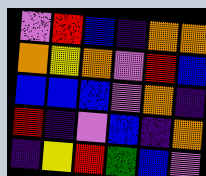[["violet", "red", "blue", "indigo", "orange", "orange"], ["orange", "yellow", "orange", "violet", "red", "blue"], ["blue", "blue", "blue", "violet", "orange", "indigo"], ["red", "indigo", "violet", "blue", "indigo", "orange"], ["indigo", "yellow", "red", "green", "blue", "violet"]]